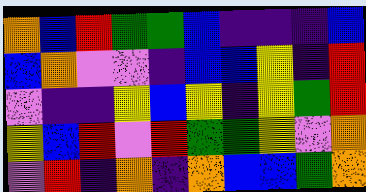[["orange", "blue", "red", "green", "green", "blue", "indigo", "indigo", "indigo", "blue"], ["blue", "orange", "violet", "violet", "indigo", "blue", "blue", "yellow", "indigo", "red"], ["violet", "indigo", "indigo", "yellow", "blue", "yellow", "indigo", "yellow", "green", "red"], ["yellow", "blue", "red", "violet", "red", "green", "green", "yellow", "violet", "orange"], ["violet", "red", "indigo", "orange", "indigo", "orange", "blue", "blue", "green", "orange"]]